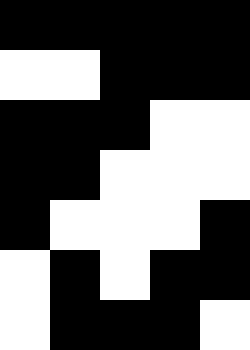[["black", "black", "black", "black", "black"], ["white", "white", "black", "black", "black"], ["black", "black", "black", "white", "white"], ["black", "black", "white", "white", "white"], ["black", "white", "white", "white", "black"], ["white", "black", "white", "black", "black"], ["white", "black", "black", "black", "white"]]